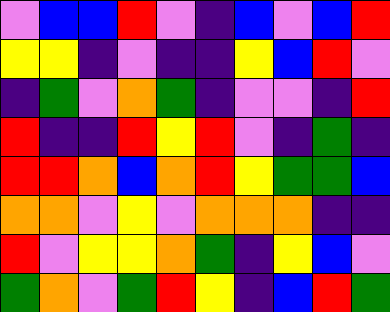[["violet", "blue", "blue", "red", "violet", "indigo", "blue", "violet", "blue", "red"], ["yellow", "yellow", "indigo", "violet", "indigo", "indigo", "yellow", "blue", "red", "violet"], ["indigo", "green", "violet", "orange", "green", "indigo", "violet", "violet", "indigo", "red"], ["red", "indigo", "indigo", "red", "yellow", "red", "violet", "indigo", "green", "indigo"], ["red", "red", "orange", "blue", "orange", "red", "yellow", "green", "green", "blue"], ["orange", "orange", "violet", "yellow", "violet", "orange", "orange", "orange", "indigo", "indigo"], ["red", "violet", "yellow", "yellow", "orange", "green", "indigo", "yellow", "blue", "violet"], ["green", "orange", "violet", "green", "red", "yellow", "indigo", "blue", "red", "green"]]